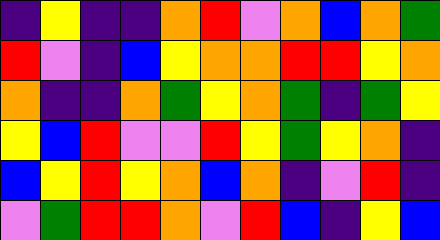[["indigo", "yellow", "indigo", "indigo", "orange", "red", "violet", "orange", "blue", "orange", "green"], ["red", "violet", "indigo", "blue", "yellow", "orange", "orange", "red", "red", "yellow", "orange"], ["orange", "indigo", "indigo", "orange", "green", "yellow", "orange", "green", "indigo", "green", "yellow"], ["yellow", "blue", "red", "violet", "violet", "red", "yellow", "green", "yellow", "orange", "indigo"], ["blue", "yellow", "red", "yellow", "orange", "blue", "orange", "indigo", "violet", "red", "indigo"], ["violet", "green", "red", "red", "orange", "violet", "red", "blue", "indigo", "yellow", "blue"]]